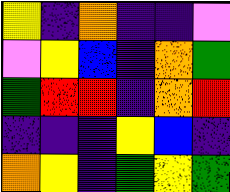[["yellow", "indigo", "orange", "indigo", "indigo", "violet"], ["violet", "yellow", "blue", "indigo", "orange", "green"], ["green", "red", "red", "indigo", "orange", "red"], ["indigo", "indigo", "indigo", "yellow", "blue", "indigo"], ["orange", "yellow", "indigo", "green", "yellow", "green"]]